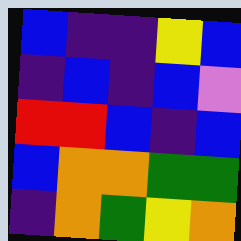[["blue", "indigo", "indigo", "yellow", "blue"], ["indigo", "blue", "indigo", "blue", "violet"], ["red", "red", "blue", "indigo", "blue"], ["blue", "orange", "orange", "green", "green"], ["indigo", "orange", "green", "yellow", "orange"]]